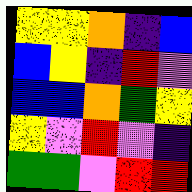[["yellow", "yellow", "orange", "indigo", "blue"], ["blue", "yellow", "indigo", "red", "violet"], ["blue", "blue", "orange", "green", "yellow"], ["yellow", "violet", "red", "violet", "indigo"], ["green", "green", "violet", "red", "red"]]